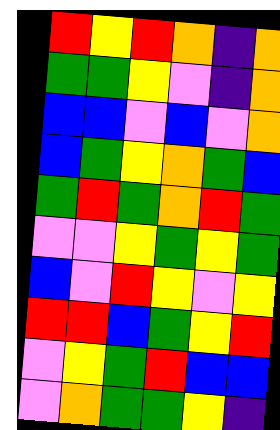[["red", "yellow", "red", "orange", "indigo", "orange"], ["green", "green", "yellow", "violet", "indigo", "orange"], ["blue", "blue", "violet", "blue", "violet", "orange"], ["blue", "green", "yellow", "orange", "green", "blue"], ["green", "red", "green", "orange", "red", "green"], ["violet", "violet", "yellow", "green", "yellow", "green"], ["blue", "violet", "red", "yellow", "violet", "yellow"], ["red", "red", "blue", "green", "yellow", "red"], ["violet", "yellow", "green", "red", "blue", "blue"], ["violet", "orange", "green", "green", "yellow", "indigo"]]